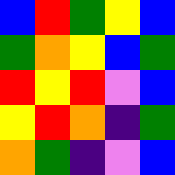[["blue", "red", "green", "yellow", "blue"], ["green", "orange", "yellow", "blue", "green"], ["red", "yellow", "red", "violet", "blue"], ["yellow", "red", "orange", "indigo", "green"], ["orange", "green", "indigo", "violet", "blue"]]